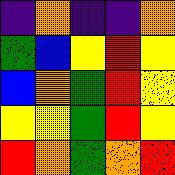[["indigo", "orange", "indigo", "indigo", "orange"], ["green", "blue", "yellow", "red", "yellow"], ["blue", "orange", "green", "red", "yellow"], ["yellow", "yellow", "green", "red", "yellow"], ["red", "orange", "green", "orange", "red"]]